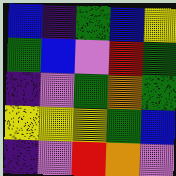[["blue", "indigo", "green", "blue", "yellow"], ["green", "blue", "violet", "red", "green"], ["indigo", "violet", "green", "orange", "green"], ["yellow", "yellow", "yellow", "green", "blue"], ["indigo", "violet", "red", "orange", "violet"]]